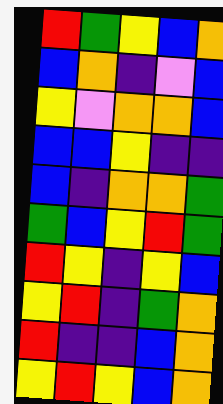[["red", "green", "yellow", "blue", "orange"], ["blue", "orange", "indigo", "violet", "blue"], ["yellow", "violet", "orange", "orange", "blue"], ["blue", "blue", "yellow", "indigo", "indigo"], ["blue", "indigo", "orange", "orange", "green"], ["green", "blue", "yellow", "red", "green"], ["red", "yellow", "indigo", "yellow", "blue"], ["yellow", "red", "indigo", "green", "orange"], ["red", "indigo", "indigo", "blue", "orange"], ["yellow", "red", "yellow", "blue", "orange"]]